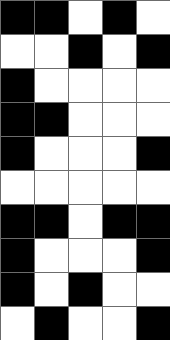[["black", "black", "white", "black", "white"], ["white", "white", "black", "white", "black"], ["black", "white", "white", "white", "white"], ["black", "black", "white", "white", "white"], ["black", "white", "white", "white", "black"], ["white", "white", "white", "white", "white"], ["black", "black", "white", "black", "black"], ["black", "white", "white", "white", "black"], ["black", "white", "black", "white", "white"], ["white", "black", "white", "white", "black"]]